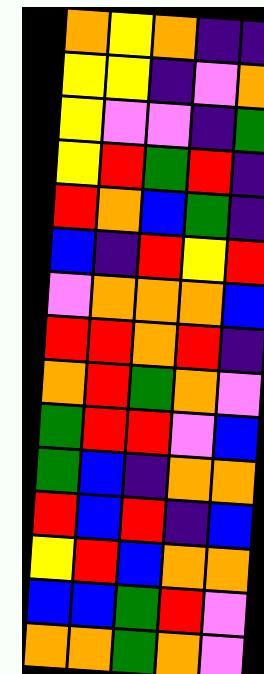[["orange", "yellow", "orange", "indigo", "indigo"], ["yellow", "yellow", "indigo", "violet", "orange"], ["yellow", "violet", "violet", "indigo", "green"], ["yellow", "red", "green", "red", "indigo"], ["red", "orange", "blue", "green", "indigo"], ["blue", "indigo", "red", "yellow", "red"], ["violet", "orange", "orange", "orange", "blue"], ["red", "red", "orange", "red", "indigo"], ["orange", "red", "green", "orange", "violet"], ["green", "red", "red", "violet", "blue"], ["green", "blue", "indigo", "orange", "orange"], ["red", "blue", "red", "indigo", "blue"], ["yellow", "red", "blue", "orange", "orange"], ["blue", "blue", "green", "red", "violet"], ["orange", "orange", "green", "orange", "violet"]]